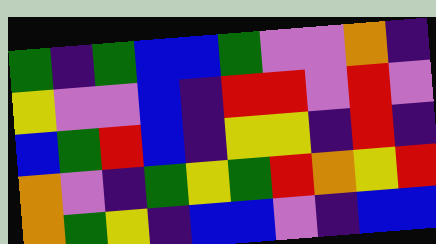[["green", "indigo", "green", "blue", "blue", "green", "violet", "violet", "orange", "indigo"], ["yellow", "violet", "violet", "blue", "indigo", "red", "red", "violet", "red", "violet"], ["blue", "green", "red", "blue", "indigo", "yellow", "yellow", "indigo", "red", "indigo"], ["orange", "violet", "indigo", "green", "yellow", "green", "red", "orange", "yellow", "red"], ["orange", "green", "yellow", "indigo", "blue", "blue", "violet", "indigo", "blue", "blue"]]